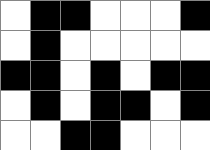[["white", "black", "black", "white", "white", "white", "black"], ["white", "black", "white", "white", "white", "white", "white"], ["black", "black", "white", "black", "white", "black", "black"], ["white", "black", "white", "black", "black", "white", "black"], ["white", "white", "black", "black", "white", "white", "white"]]